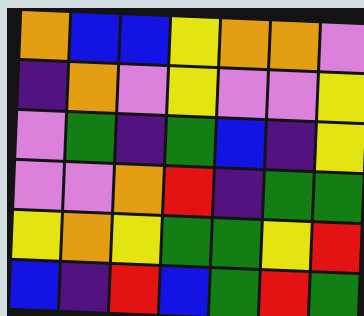[["orange", "blue", "blue", "yellow", "orange", "orange", "violet"], ["indigo", "orange", "violet", "yellow", "violet", "violet", "yellow"], ["violet", "green", "indigo", "green", "blue", "indigo", "yellow"], ["violet", "violet", "orange", "red", "indigo", "green", "green"], ["yellow", "orange", "yellow", "green", "green", "yellow", "red"], ["blue", "indigo", "red", "blue", "green", "red", "green"]]